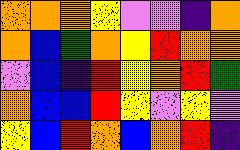[["orange", "orange", "orange", "yellow", "violet", "violet", "indigo", "orange"], ["orange", "blue", "green", "orange", "yellow", "red", "orange", "orange"], ["violet", "blue", "indigo", "red", "yellow", "orange", "red", "green"], ["orange", "blue", "blue", "red", "yellow", "violet", "yellow", "violet"], ["yellow", "blue", "red", "orange", "blue", "orange", "red", "indigo"]]